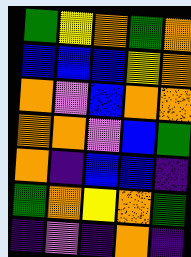[["green", "yellow", "orange", "green", "orange"], ["blue", "blue", "blue", "yellow", "orange"], ["orange", "violet", "blue", "orange", "orange"], ["orange", "orange", "violet", "blue", "green"], ["orange", "indigo", "blue", "blue", "indigo"], ["green", "orange", "yellow", "orange", "green"], ["indigo", "violet", "indigo", "orange", "indigo"]]